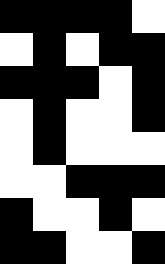[["black", "black", "black", "black", "white"], ["white", "black", "white", "black", "black"], ["black", "black", "black", "white", "black"], ["white", "black", "white", "white", "black"], ["white", "black", "white", "white", "white"], ["white", "white", "black", "black", "black"], ["black", "white", "white", "black", "white"], ["black", "black", "white", "white", "black"]]